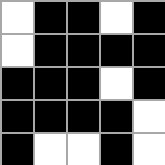[["white", "black", "black", "white", "black"], ["white", "black", "black", "black", "black"], ["black", "black", "black", "white", "black"], ["black", "black", "black", "black", "white"], ["black", "white", "white", "black", "white"]]